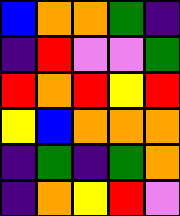[["blue", "orange", "orange", "green", "indigo"], ["indigo", "red", "violet", "violet", "green"], ["red", "orange", "red", "yellow", "red"], ["yellow", "blue", "orange", "orange", "orange"], ["indigo", "green", "indigo", "green", "orange"], ["indigo", "orange", "yellow", "red", "violet"]]